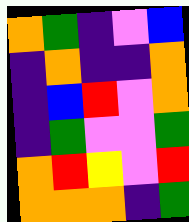[["orange", "green", "indigo", "violet", "blue"], ["indigo", "orange", "indigo", "indigo", "orange"], ["indigo", "blue", "red", "violet", "orange"], ["indigo", "green", "violet", "violet", "green"], ["orange", "red", "yellow", "violet", "red"], ["orange", "orange", "orange", "indigo", "green"]]